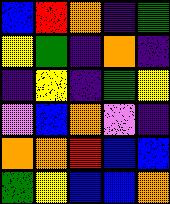[["blue", "red", "orange", "indigo", "green"], ["yellow", "green", "indigo", "orange", "indigo"], ["indigo", "yellow", "indigo", "green", "yellow"], ["violet", "blue", "orange", "violet", "indigo"], ["orange", "orange", "red", "blue", "blue"], ["green", "yellow", "blue", "blue", "orange"]]